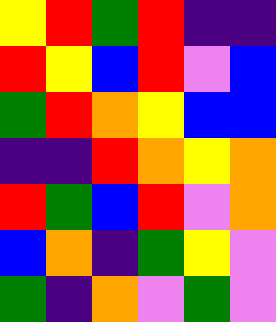[["yellow", "red", "green", "red", "indigo", "indigo"], ["red", "yellow", "blue", "red", "violet", "blue"], ["green", "red", "orange", "yellow", "blue", "blue"], ["indigo", "indigo", "red", "orange", "yellow", "orange"], ["red", "green", "blue", "red", "violet", "orange"], ["blue", "orange", "indigo", "green", "yellow", "violet"], ["green", "indigo", "orange", "violet", "green", "violet"]]